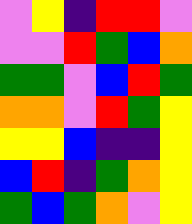[["violet", "yellow", "indigo", "red", "red", "violet"], ["violet", "violet", "red", "green", "blue", "orange"], ["green", "green", "violet", "blue", "red", "green"], ["orange", "orange", "violet", "red", "green", "yellow"], ["yellow", "yellow", "blue", "indigo", "indigo", "yellow"], ["blue", "red", "indigo", "green", "orange", "yellow"], ["green", "blue", "green", "orange", "violet", "yellow"]]